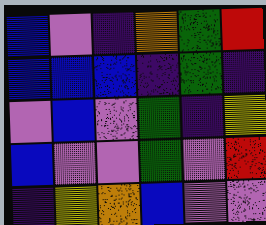[["blue", "violet", "indigo", "orange", "green", "red"], ["blue", "blue", "blue", "indigo", "green", "indigo"], ["violet", "blue", "violet", "green", "indigo", "yellow"], ["blue", "violet", "violet", "green", "violet", "red"], ["indigo", "yellow", "orange", "blue", "violet", "violet"]]